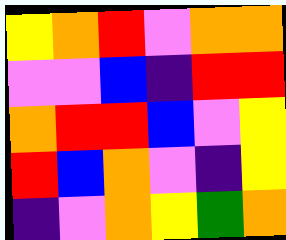[["yellow", "orange", "red", "violet", "orange", "orange"], ["violet", "violet", "blue", "indigo", "red", "red"], ["orange", "red", "red", "blue", "violet", "yellow"], ["red", "blue", "orange", "violet", "indigo", "yellow"], ["indigo", "violet", "orange", "yellow", "green", "orange"]]